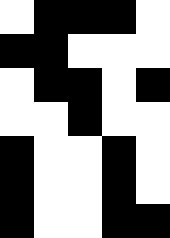[["white", "black", "black", "black", "white"], ["black", "black", "white", "white", "white"], ["white", "black", "black", "white", "black"], ["white", "white", "black", "white", "white"], ["black", "white", "white", "black", "white"], ["black", "white", "white", "black", "white"], ["black", "white", "white", "black", "black"]]